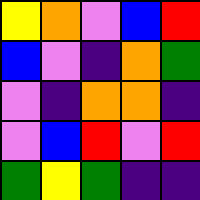[["yellow", "orange", "violet", "blue", "red"], ["blue", "violet", "indigo", "orange", "green"], ["violet", "indigo", "orange", "orange", "indigo"], ["violet", "blue", "red", "violet", "red"], ["green", "yellow", "green", "indigo", "indigo"]]